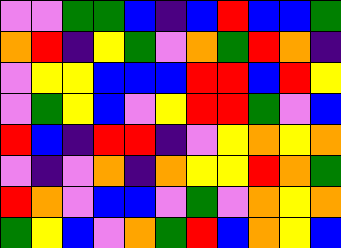[["violet", "violet", "green", "green", "blue", "indigo", "blue", "red", "blue", "blue", "green"], ["orange", "red", "indigo", "yellow", "green", "violet", "orange", "green", "red", "orange", "indigo"], ["violet", "yellow", "yellow", "blue", "blue", "blue", "red", "red", "blue", "red", "yellow"], ["violet", "green", "yellow", "blue", "violet", "yellow", "red", "red", "green", "violet", "blue"], ["red", "blue", "indigo", "red", "red", "indigo", "violet", "yellow", "orange", "yellow", "orange"], ["violet", "indigo", "violet", "orange", "indigo", "orange", "yellow", "yellow", "red", "orange", "green"], ["red", "orange", "violet", "blue", "blue", "violet", "green", "violet", "orange", "yellow", "orange"], ["green", "yellow", "blue", "violet", "orange", "green", "red", "blue", "orange", "yellow", "blue"]]